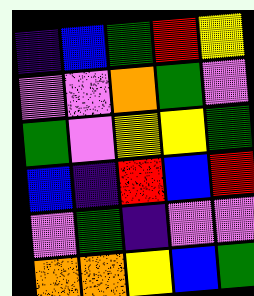[["indigo", "blue", "green", "red", "yellow"], ["violet", "violet", "orange", "green", "violet"], ["green", "violet", "yellow", "yellow", "green"], ["blue", "indigo", "red", "blue", "red"], ["violet", "green", "indigo", "violet", "violet"], ["orange", "orange", "yellow", "blue", "green"]]